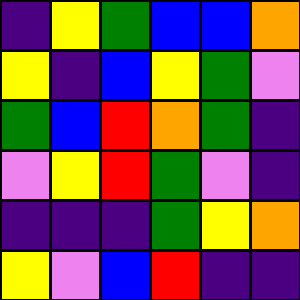[["indigo", "yellow", "green", "blue", "blue", "orange"], ["yellow", "indigo", "blue", "yellow", "green", "violet"], ["green", "blue", "red", "orange", "green", "indigo"], ["violet", "yellow", "red", "green", "violet", "indigo"], ["indigo", "indigo", "indigo", "green", "yellow", "orange"], ["yellow", "violet", "blue", "red", "indigo", "indigo"]]